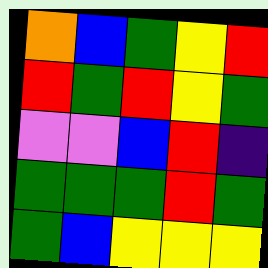[["orange", "blue", "green", "yellow", "red"], ["red", "green", "red", "yellow", "green"], ["violet", "violet", "blue", "red", "indigo"], ["green", "green", "green", "red", "green"], ["green", "blue", "yellow", "yellow", "yellow"]]